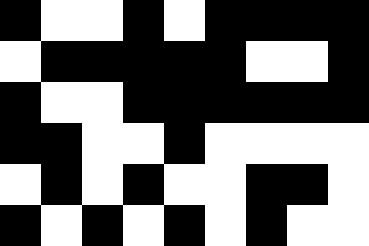[["black", "white", "white", "black", "white", "black", "black", "black", "black"], ["white", "black", "black", "black", "black", "black", "white", "white", "black"], ["black", "white", "white", "black", "black", "black", "black", "black", "black"], ["black", "black", "white", "white", "black", "white", "white", "white", "white"], ["white", "black", "white", "black", "white", "white", "black", "black", "white"], ["black", "white", "black", "white", "black", "white", "black", "white", "white"]]